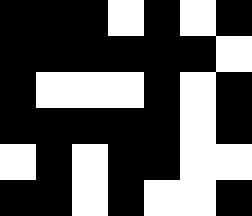[["black", "black", "black", "white", "black", "white", "black"], ["black", "black", "black", "black", "black", "black", "white"], ["black", "white", "white", "white", "black", "white", "black"], ["black", "black", "black", "black", "black", "white", "black"], ["white", "black", "white", "black", "black", "white", "white"], ["black", "black", "white", "black", "white", "white", "black"]]